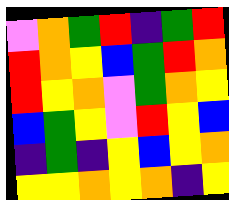[["violet", "orange", "green", "red", "indigo", "green", "red"], ["red", "orange", "yellow", "blue", "green", "red", "orange"], ["red", "yellow", "orange", "violet", "green", "orange", "yellow"], ["blue", "green", "yellow", "violet", "red", "yellow", "blue"], ["indigo", "green", "indigo", "yellow", "blue", "yellow", "orange"], ["yellow", "yellow", "orange", "yellow", "orange", "indigo", "yellow"]]